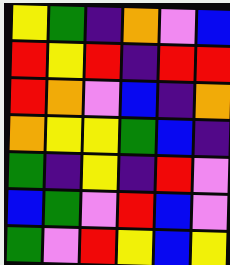[["yellow", "green", "indigo", "orange", "violet", "blue"], ["red", "yellow", "red", "indigo", "red", "red"], ["red", "orange", "violet", "blue", "indigo", "orange"], ["orange", "yellow", "yellow", "green", "blue", "indigo"], ["green", "indigo", "yellow", "indigo", "red", "violet"], ["blue", "green", "violet", "red", "blue", "violet"], ["green", "violet", "red", "yellow", "blue", "yellow"]]